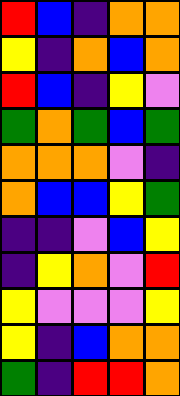[["red", "blue", "indigo", "orange", "orange"], ["yellow", "indigo", "orange", "blue", "orange"], ["red", "blue", "indigo", "yellow", "violet"], ["green", "orange", "green", "blue", "green"], ["orange", "orange", "orange", "violet", "indigo"], ["orange", "blue", "blue", "yellow", "green"], ["indigo", "indigo", "violet", "blue", "yellow"], ["indigo", "yellow", "orange", "violet", "red"], ["yellow", "violet", "violet", "violet", "yellow"], ["yellow", "indigo", "blue", "orange", "orange"], ["green", "indigo", "red", "red", "orange"]]